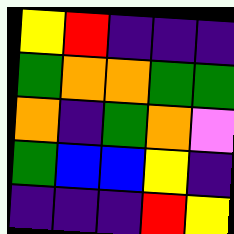[["yellow", "red", "indigo", "indigo", "indigo"], ["green", "orange", "orange", "green", "green"], ["orange", "indigo", "green", "orange", "violet"], ["green", "blue", "blue", "yellow", "indigo"], ["indigo", "indigo", "indigo", "red", "yellow"]]